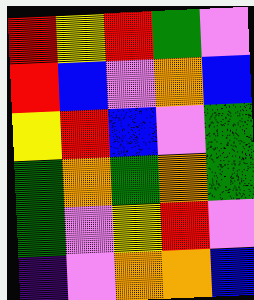[["red", "yellow", "red", "green", "violet"], ["red", "blue", "violet", "orange", "blue"], ["yellow", "red", "blue", "violet", "green"], ["green", "orange", "green", "orange", "green"], ["green", "violet", "yellow", "red", "violet"], ["indigo", "violet", "orange", "orange", "blue"]]